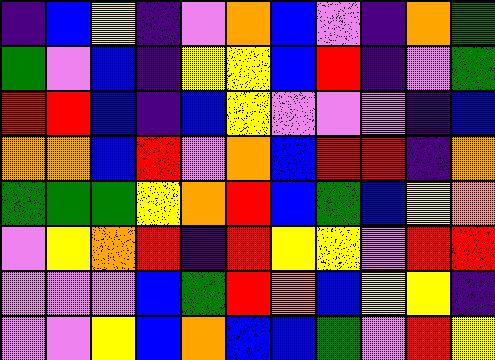[["indigo", "blue", "yellow", "indigo", "violet", "orange", "blue", "violet", "indigo", "orange", "green"], ["green", "violet", "blue", "indigo", "yellow", "yellow", "blue", "red", "indigo", "violet", "green"], ["red", "red", "blue", "indigo", "blue", "yellow", "violet", "violet", "violet", "indigo", "blue"], ["orange", "orange", "blue", "red", "violet", "orange", "blue", "red", "red", "indigo", "orange"], ["green", "green", "green", "yellow", "orange", "red", "blue", "green", "blue", "yellow", "orange"], ["violet", "yellow", "orange", "red", "indigo", "red", "yellow", "yellow", "violet", "red", "red"], ["violet", "violet", "violet", "blue", "green", "red", "orange", "blue", "yellow", "yellow", "indigo"], ["violet", "violet", "yellow", "blue", "orange", "blue", "blue", "green", "violet", "red", "yellow"]]